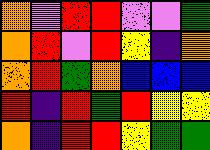[["orange", "violet", "red", "red", "violet", "violet", "green"], ["orange", "red", "violet", "red", "yellow", "indigo", "orange"], ["orange", "red", "green", "orange", "blue", "blue", "blue"], ["red", "indigo", "red", "green", "red", "yellow", "yellow"], ["orange", "indigo", "red", "red", "yellow", "green", "green"]]